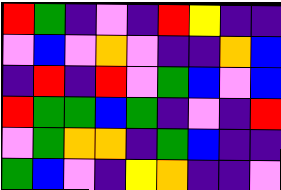[["red", "green", "indigo", "violet", "indigo", "red", "yellow", "indigo", "indigo"], ["violet", "blue", "violet", "orange", "violet", "indigo", "indigo", "orange", "blue"], ["indigo", "red", "indigo", "red", "violet", "green", "blue", "violet", "blue"], ["red", "green", "green", "blue", "green", "indigo", "violet", "indigo", "red"], ["violet", "green", "orange", "orange", "indigo", "green", "blue", "indigo", "indigo"], ["green", "blue", "violet", "indigo", "yellow", "orange", "indigo", "indigo", "violet"]]